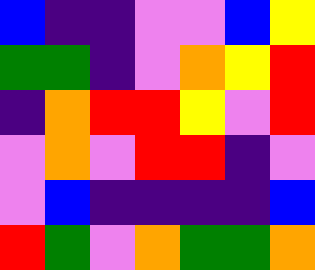[["blue", "indigo", "indigo", "violet", "violet", "blue", "yellow"], ["green", "green", "indigo", "violet", "orange", "yellow", "red"], ["indigo", "orange", "red", "red", "yellow", "violet", "red"], ["violet", "orange", "violet", "red", "red", "indigo", "violet"], ["violet", "blue", "indigo", "indigo", "indigo", "indigo", "blue"], ["red", "green", "violet", "orange", "green", "green", "orange"]]